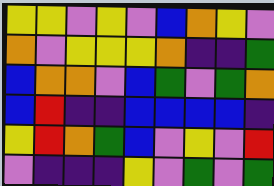[["yellow", "yellow", "violet", "yellow", "violet", "blue", "orange", "yellow", "violet"], ["orange", "violet", "yellow", "yellow", "yellow", "orange", "indigo", "indigo", "green"], ["blue", "orange", "orange", "violet", "blue", "green", "violet", "green", "orange"], ["blue", "red", "indigo", "indigo", "blue", "blue", "blue", "blue", "indigo"], ["yellow", "red", "orange", "green", "blue", "violet", "yellow", "violet", "red"], ["violet", "indigo", "indigo", "indigo", "yellow", "violet", "green", "violet", "green"]]